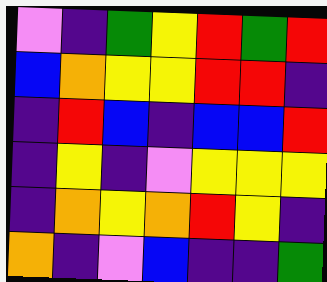[["violet", "indigo", "green", "yellow", "red", "green", "red"], ["blue", "orange", "yellow", "yellow", "red", "red", "indigo"], ["indigo", "red", "blue", "indigo", "blue", "blue", "red"], ["indigo", "yellow", "indigo", "violet", "yellow", "yellow", "yellow"], ["indigo", "orange", "yellow", "orange", "red", "yellow", "indigo"], ["orange", "indigo", "violet", "blue", "indigo", "indigo", "green"]]